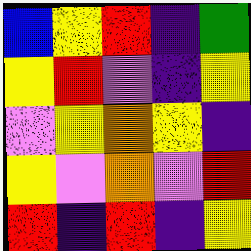[["blue", "yellow", "red", "indigo", "green"], ["yellow", "red", "violet", "indigo", "yellow"], ["violet", "yellow", "orange", "yellow", "indigo"], ["yellow", "violet", "orange", "violet", "red"], ["red", "indigo", "red", "indigo", "yellow"]]